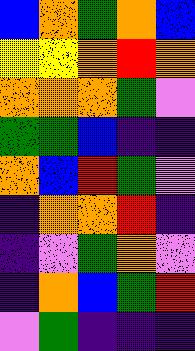[["blue", "orange", "green", "orange", "blue"], ["yellow", "yellow", "orange", "red", "orange"], ["orange", "orange", "orange", "green", "violet"], ["green", "green", "blue", "indigo", "indigo"], ["orange", "blue", "red", "green", "violet"], ["indigo", "orange", "orange", "red", "indigo"], ["indigo", "violet", "green", "orange", "violet"], ["indigo", "orange", "blue", "green", "red"], ["violet", "green", "indigo", "indigo", "indigo"]]